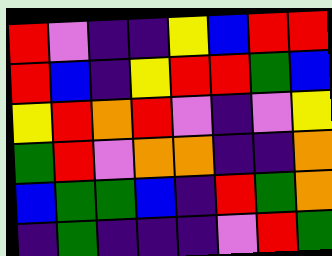[["red", "violet", "indigo", "indigo", "yellow", "blue", "red", "red"], ["red", "blue", "indigo", "yellow", "red", "red", "green", "blue"], ["yellow", "red", "orange", "red", "violet", "indigo", "violet", "yellow"], ["green", "red", "violet", "orange", "orange", "indigo", "indigo", "orange"], ["blue", "green", "green", "blue", "indigo", "red", "green", "orange"], ["indigo", "green", "indigo", "indigo", "indigo", "violet", "red", "green"]]